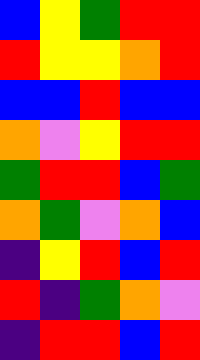[["blue", "yellow", "green", "red", "red"], ["red", "yellow", "yellow", "orange", "red"], ["blue", "blue", "red", "blue", "blue"], ["orange", "violet", "yellow", "red", "red"], ["green", "red", "red", "blue", "green"], ["orange", "green", "violet", "orange", "blue"], ["indigo", "yellow", "red", "blue", "red"], ["red", "indigo", "green", "orange", "violet"], ["indigo", "red", "red", "blue", "red"]]